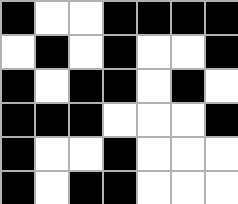[["black", "white", "white", "black", "black", "black", "black"], ["white", "black", "white", "black", "white", "white", "black"], ["black", "white", "black", "black", "white", "black", "white"], ["black", "black", "black", "white", "white", "white", "black"], ["black", "white", "white", "black", "white", "white", "white"], ["black", "white", "black", "black", "white", "white", "white"]]